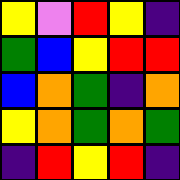[["yellow", "violet", "red", "yellow", "indigo"], ["green", "blue", "yellow", "red", "red"], ["blue", "orange", "green", "indigo", "orange"], ["yellow", "orange", "green", "orange", "green"], ["indigo", "red", "yellow", "red", "indigo"]]